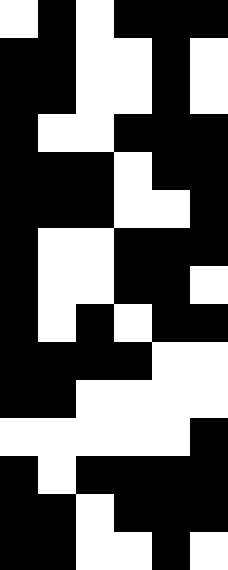[["white", "black", "white", "black", "black", "black"], ["black", "black", "white", "white", "black", "white"], ["black", "black", "white", "white", "black", "white"], ["black", "white", "white", "black", "black", "black"], ["black", "black", "black", "white", "black", "black"], ["black", "black", "black", "white", "white", "black"], ["black", "white", "white", "black", "black", "black"], ["black", "white", "white", "black", "black", "white"], ["black", "white", "black", "white", "black", "black"], ["black", "black", "black", "black", "white", "white"], ["black", "black", "white", "white", "white", "white"], ["white", "white", "white", "white", "white", "black"], ["black", "white", "black", "black", "black", "black"], ["black", "black", "white", "black", "black", "black"], ["black", "black", "white", "white", "black", "white"]]